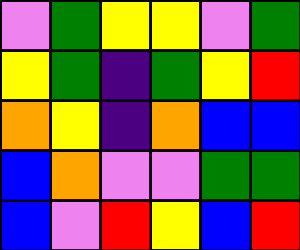[["violet", "green", "yellow", "yellow", "violet", "green"], ["yellow", "green", "indigo", "green", "yellow", "red"], ["orange", "yellow", "indigo", "orange", "blue", "blue"], ["blue", "orange", "violet", "violet", "green", "green"], ["blue", "violet", "red", "yellow", "blue", "red"]]